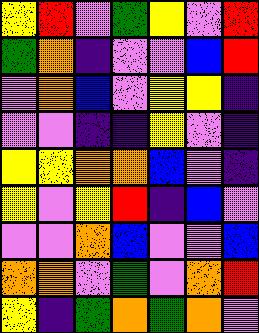[["yellow", "red", "violet", "green", "yellow", "violet", "red"], ["green", "orange", "indigo", "violet", "violet", "blue", "red"], ["violet", "orange", "blue", "violet", "yellow", "yellow", "indigo"], ["violet", "violet", "indigo", "indigo", "yellow", "violet", "indigo"], ["yellow", "yellow", "orange", "orange", "blue", "violet", "indigo"], ["yellow", "violet", "yellow", "red", "indigo", "blue", "violet"], ["violet", "violet", "orange", "blue", "violet", "violet", "blue"], ["orange", "orange", "violet", "green", "violet", "orange", "red"], ["yellow", "indigo", "green", "orange", "green", "orange", "violet"]]